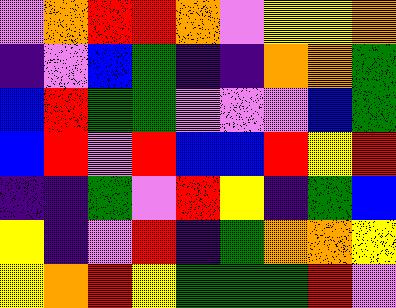[["violet", "orange", "red", "red", "orange", "violet", "yellow", "yellow", "orange"], ["indigo", "violet", "blue", "green", "indigo", "indigo", "orange", "orange", "green"], ["blue", "red", "green", "green", "violet", "violet", "violet", "blue", "green"], ["blue", "red", "violet", "red", "blue", "blue", "red", "yellow", "red"], ["indigo", "indigo", "green", "violet", "red", "yellow", "indigo", "green", "blue"], ["yellow", "indigo", "violet", "red", "indigo", "green", "orange", "orange", "yellow"], ["yellow", "orange", "red", "yellow", "green", "green", "green", "red", "violet"]]